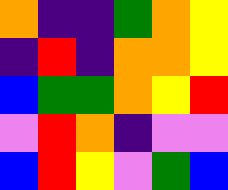[["orange", "indigo", "indigo", "green", "orange", "yellow"], ["indigo", "red", "indigo", "orange", "orange", "yellow"], ["blue", "green", "green", "orange", "yellow", "red"], ["violet", "red", "orange", "indigo", "violet", "violet"], ["blue", "red", "yellow", "violet", "green", "blue"]]